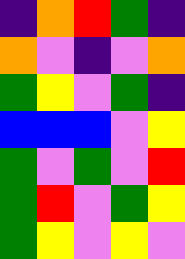[["indigo", "orange", "red", "green", "indigo"], ["orange", "violet", "indigo", "violet", "orange"], ["green", "yellow", "violet", "green", "indigo"], ["blue", "blue", "blue", "violet", "yellow"], ["green", "violet", "green", "violet", "red"], ["green", "red", "violet", "green", "yellow"], ["green", "yellow", "violet", "yellow", "violet"]]